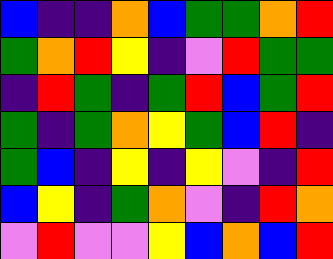[["blue", "indigo", "indigo", "orange", "blue", "green", "green", "orange", "red"], ["green", "orange", "red", "yellow", "indigo", "violet", "red", "green", "green"], ["indigo", "red", "green", "indigo", "green", "red", "blue", "green", "red"], ["green", "indigo", "green", "orange", "yellow", "green", "blue", "red", "indigo"], ["green", "blue", "indigo", "yellow", "indigo", "yellow", "violet", "indigo", "red"], ["blue", "yellow", "indigo", "green", "orange", "violet", "indigo", "red", "orange"], ["violet", "red", "violet", "violet", "yellow", "blue", "orange", "blue", "red"]]